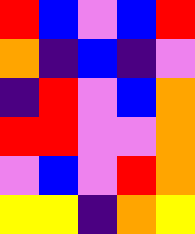[["red", "blue", "violet", "blue", "red"], ["orange", "indigo", "blue", "indigo", "violet"], ["indigo", "red", "violet", "blue", "orange"], ["red", "red", "violet", "violet", "orange"], ["violet", "blue", "violet", "red", "orange"], ["yellow", "yellow", "indigo", "orange", "yellow"]]